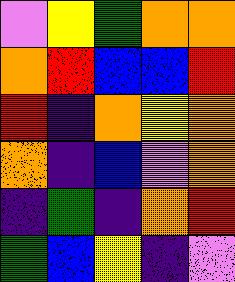[["violet", "yellow", "green", "orange", "orange"], ["orange", "red", "blue", "blue", "red"], ["red", "indigo", "orange", "yellow", "orange"], ["orange", "indigo", "blue", "violet", "orange"], ["indigo", "green", "indigo", "orange", "red"], ["green", "blue", "yellow", "indigo", "violet"]]